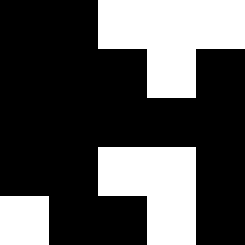[["black", "black", "white", "white", "white"], ["black", "black", "black", "white", "black"], ["black", "black", "black", "black", "black"], ["black", "black", "white", "white", "black"], ["white", "black", "black", "white", "black"]]